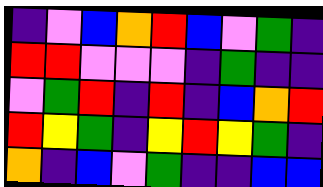[["indigo", "violet", "blue", "orange", "red", "blue", "violet", "green", "indigo"], ["red", "red", "violet", "violet", "violet", "indigo", "green", "indigo", "indigo"], ["violet", "green", "red", "indigo", "red", "indigo", "blue", "orange", "red"], ["red", "yellow", "green", "indigo", "yellow", "red", "yellow", "green", "indigo"], ["orange", "indigo", "blue", "violet", "green", "indigo", "indigo", "blue", "blue"]]